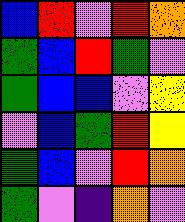[["blue", "red", "violet", "red", "orange"], ["green", "blue", "red", "green", "violet"], ["green", "blue", "blue", "violet", "yellow"], ["violet", "blue", "green", "red", "yellow"], ["green", "blue", "violet", "red", "orange"], ["green", "violet", "indigo", "orange", "violet"]]